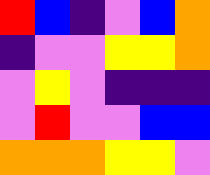[["red", "blue", "indigo", "violet", "blue", "orange"], ["indigo", "violet", "violet", "yellow", "yellow", "orange"], ["violet", "yellow", "violet", "indigo", "indigo", "indigo"], ["violet", "red", "violet", "violet", "blue", "blue"], ["orange", "orange", "orange", "yellow", "yellow", "violet"]]